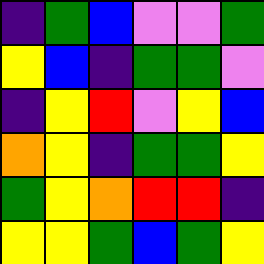[["indigo", "green", "blue", "violet", "violet", "green"], ["yellow", "blue", "indigo", "green", "green", "violet"], ["indigo", "yellow", "red", "violet", "yellow", "blue"], ["orange", "yellow", "indigo", "green", "green", "yellow"], ["green", "yellow", "orange", "red", "red", "indigo"], ["yellow", "yellow", "green", "blue", "green", "yellow"]]